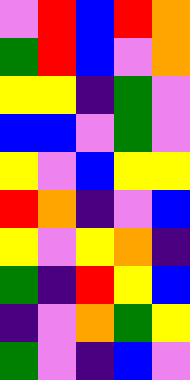[["violet", "red", "blue", "red", "orange"], ["green", "red", "blue", "violet", "orange"], ["yellow", "yellow", "indigo", "green", "violet"], ["blue", "blue", "violet", "green", "violet"], ["yellow", "violet", "blue", "yellow", "yellow"], ["red", "orange", "indigo", "violet", "blue"], ["yellow", "violet", "yellow", "orange", "indigo"], ["green", "indigo", "red", "yellow", "blue"], ["indigo", "violet", "orange", "green", "yellow"], ["green", "violet", "indigo", "blue", "violet"]]